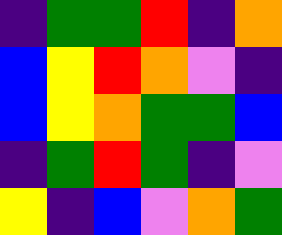[["indigo", "green", "green", "red", "indigo", "orange"], ["blue", "yellow", "red", "orange", "violet", "indigo"], ["blue", "yellow", "orange", "green", "green", "blue"], ["indigo", "green", "red", "green", "indigo", "violet"], ["yellow", "indigo", "blue", "violet", "orange", "green"]]